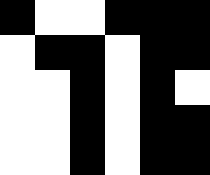[["black", "white", "white", "black", "black", "black"], ["white", "black", "black", "white", "black", "black"], ["white", "white", "black", "white", "black", "white"], ["white", "white", "black", "white", "black", "black"], ["white", "white", "black", "white", "black", "black"]]